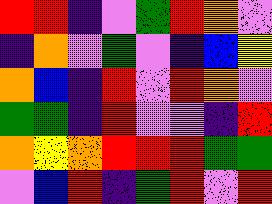[["red", "red", "indigo", "violet", "green", "red", "orange", "violet"], ["indigo", "orange", "violet", "green", "violet", "indigo", "blue", "yellow"], ["orange", "blue", "indigo", "red", "violet", "red", "orange", "violet"], ["green", "green", "indigo", "red", "violet", "violet", "indigo", "red"], ["orange", "yellow", "orange", "red", "red", "red", "green", "green"], ["violet", "blue", "red", "indigo", "green", "red", "violet", "red"]]